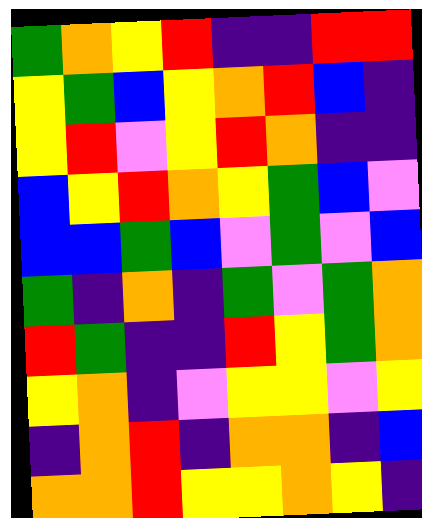[["green", "orange", "yellow", "red", "indigo", "indigo", "red", "red"], ["yellow", "green", "blue", "yellow", "orange", "red", "blue", "indigo"], ["yellow", "red", "violet", "yellow", "red", "orange", "indigo", "indigo"], ["blue", "yellow", "red", "orange", "yellow", "green", "blue", "violet"], ["blue", "blue", "green", "blue", "violet", "green", "violet", "blue"], ["green", "indigo", "orange", "indigo", "green", "violet", "green", "orange"], ["red", "green", "indigo", "indigo", "red", "yellow", "green", "orange"], ["yellow", "orange", "indigo", "violet", "yellow", "yellow", "violet", "yellow"], ["indigo", "orange", "red", "indigo", "orange", "orange", "indigo", "blue"], ["orange", "orange", "red", "yellow", "yellow", "orange", "yellow", "indigo"]]